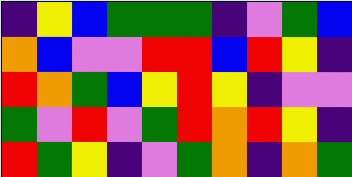[["indigo", "yellow", "blue", "green", "green", "green", "indigo", "violet", "green", "blue"], ["orange", "blue", "violet", "violet", "red", "red", "blue", "red", "yellow", "indigo"], ["red", "orange", "green", "blue", "yellow", "red", "yellow", "indigo", "violet", "violet"], ["green", "violet", "red", "violet", "green", "red", "orange", "red", "yellow", "indigo"], ["red", "green", "yellow", "indigo", "violet", "green", "orange", "indigo", "orange", "green"]]